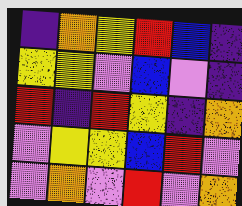[["indigo", "orange", "yellow", "red", "blue", "indigo"], ["yellow", "yellow", "violet", "blue", "violet", "indigo"], ["red", "indigo", "red", "yellow", "indigo", "orange"], ["violet", "yellow", "yellow", "blue", "red", "violet"], ["violet", "orange", "violet", "red", "violet", "orange"]]